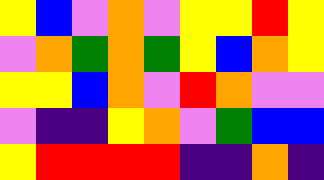[["yellow", "blue", "violet", "orange", "violet", "yellow", "yellow", "red", "yellow"], ["violet", "orange", "green", "orange", "green", "yellow", "blue", "orange", "yellow"], ["yellow", "yellow", "blue", "orange", "violet", "red", "orange", "violet", "violet"], ["violet", "indigo", "indigo", "yellow", "orange", "violet", "green", "blue", "blue"], ["yellow", "red", "red", "red", "red", "indigo", "indigo", "orange", "indigo"]]